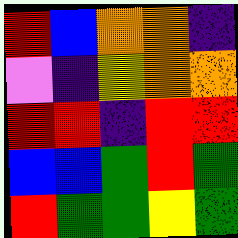[["red", "blue", "orange", "orange", "indigo"], ["violet", "indigo", "yellow", "orange", "orange"], ["red", "red", "indigo", "red", "red"], ["blue", "blue", "green", "red", "green"], ["red", "green", "green", "yellow", "green"]]